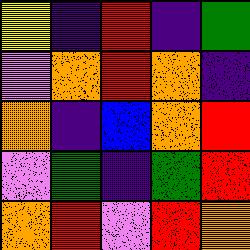[["yellow", "indigo", "red", "indigo", "green"], ["violet", "orange", "red", "orange", "indigo"], ["orange", "indigo", "blue", "orange", "red"], ["violet", "green", "indigo", "green", "red"], ["orange", "red", "violet", "red", "orange"]]